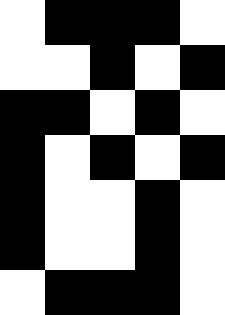[["white", "black", "black", "black", "white"], ["white", "white", "black", "white", "black"], ["black", "black", "white", "black", "white"], ["black", "white", "black", "white", "black"], ["black", "white", "white", "black", "white"], ["black", "white", "white", "black", "white"], ["white", "black", "black", "black", "white"]]